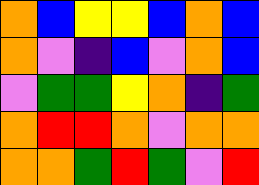[["orange", "blue", "yellow", "yellow", "blue", "orange", "blue"], ["orange", "violet", "indigo", "blue", "violet", "orange", "blue"], ["violet", "green", "green", "yellow", "orange", "indigo", "green"], ["orange", "red", "red", "orange", "violet", "orange", "orange"], ["orange", "orange", "green", "red", "green", "violet", "red"]]